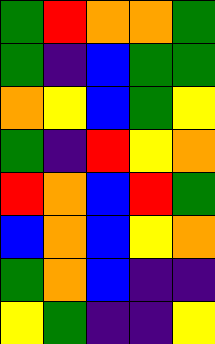[["green", "red", "orange", "orange", "green"], ["green", "indigo", "blue", "green", "green"], ["orange", "yellow", "blue", "green", "yellow"], ["green", "indigo", "red", "yellow", "orange"], ["red", "orange", "blue", "red", "green"], ["blue", "orange", "blue", "yellow", "orange"], ["green", "orange", "blue", "indigo", "indigo"], ["yellow", "green", "indigo", "indigo", "yellow"]]